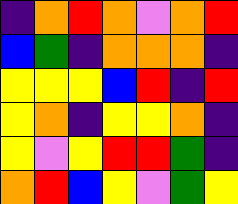[["indigo", "orange", "red", "orange", "violet", "orange", "red"], ["blue", "green", "indigo", "orange", "orange", "orange", "indigo"], ["yellow", "yellow", "yellow", "blue", "red", "indigo", "red"], ["yellow", "orange", "indigo", "yellow", "yellow", "orange", "indigo"], ["yellow", "violet", "yellow", "red", "red", "green", "indigo"], ["orange", "red", "blue", "yellow", "violet", "green", "yellow"]]